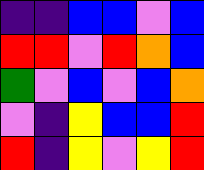[["indigo", "indigo", "blue", "blue", "violet", "blue"], ["red", "red", "violet", "red", "orange", "blue"], ["green", "violet", "blue", "violet", "blue", "orange"], ["violet", "indigo", "yellow", "blue", "blue", "red"], ["red", "indigo", "yellow", "violet", "yellow", "red"]]